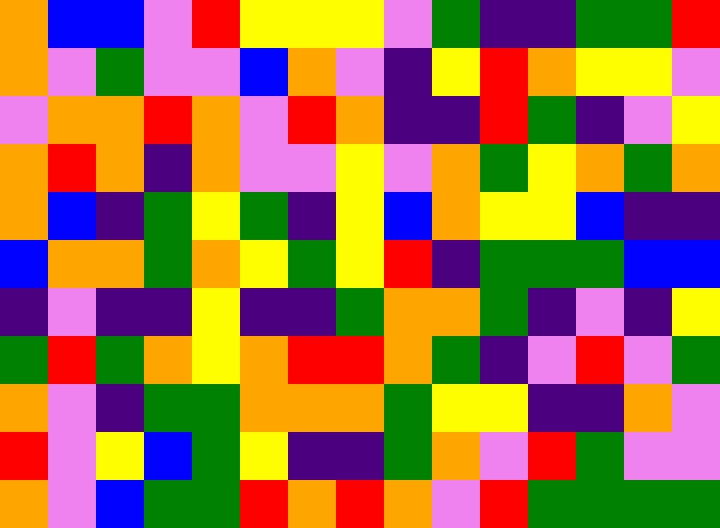[["orange", "blue", "blue", "violet", "red", "yellow", "yellow", "yellow", "violet", "green", "indigo", "indigo", "green", "green", "red"], ["orange", "violet", "green", "violet", "violet", "blue", "orange", "violet", "indigo", "yellow", "red", "orange", "yellow", "yellow", "violet"], ["violet", "orange", "orange", "red", "orange", "violet", "red", "orange", "indigo", "indigo", "red", "green", "indigo", "violet", "yellow"], ["orange", "red", "orange", "indigo", "orange", "violet", "violet", "yellow", "violet", "orange", "green", "yellow", "orange", "green", "orange"], ["orange", "blue", "indigo", "green", "yellow", "green", "indigo", "yellow", "blue", "orange", "yellow", "yellow", "blue", "indigo", "indigo"], ["blue", "orange", "orange", "green", "orange", "yellow", "green", "yellow", "red", "indigo", "green", "green", "green", "blue", "blue"], ["indigo", "violet", "indigo", "indigo", "yellow", "indigo", "indigo", "green", "orange", "orange", "green", "indigo", "violet", "indigo", "yellow"], ["green", "red", "green", "orange", "yellow", "orange", "red", "red", "orange", "green", "indigo", "violet", "red", "violet", "green"], ["orange", "violet", "indigo", "green", "green", "orange", "orange", "orange", "green", "yellow", "yellow", "indigo", "indigo", "orange", "violet"], ["red", "violet", "yellow", "blue", "green", "yellow", "indigo", "indigo", "green", "orange", "violet", "red", "green", "violet", "violet"], ["orange", "violet", "blue", "green", "green", "red", "orange", "red", "orange", "violet", "red", "green", "green", "green", "green"]]